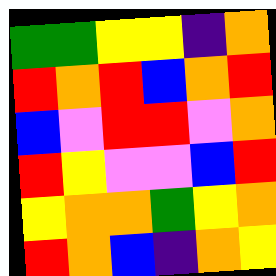[["green", "green", "yellow", "yellow", "indigo", "orange"], ["red", "orange", "red", "blue", "orange", "red"], ["blue", "violet", "red", "red", "violet", "orange"], ["red", "yellow", "violet", "violet", "blue", "red"], ["yellow", "orange", "orange", "green", "yellow", "orange"], ["red", "orange", "blue", "indigo", "orange", "yellow"]]